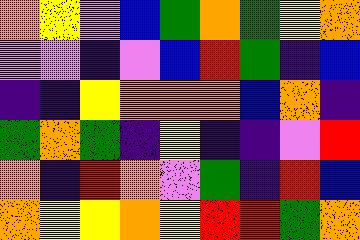[["orange", "yellow", "violet", "blue", "green", "orange", "green", "yellow", "orange"], ["violet", "violet", "indigo", "violet", "blue", "red", "green", "indigo", "blue"], ["indigo", "indigo", "yellow", "orange", "orange", "orange", "blue", "orange", "indigo"], ["green", "orange", "green", "indigo", "yellow", "indigo", "indigo", "violet", "red"], ["orange", "indigo", "red", "orange", "violet", "green", "indigo", "red", "blue"], ["orange", "yellow", "yellow", "orange", "yellow", "red", "red", "green", "orange"]]